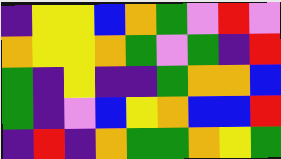[["indigo", "yellow", "yellow", "blue", "orange", "green", "violet", "red", "violet"], ["orange", "yellow", "yellow", "orange", "green", "violet", "green", "indigo", "red"], ["green", "indigo", "yellow", "indigo", "indigo", "green", "orange", "orange", "blue"], ["green", "indigo", "violet", "blue", "yellow", "orange", "blue", "blue", "red"], ["indigo", "red", "indigo", "orange", "green", "green", "orange", "yellow", "green"]]